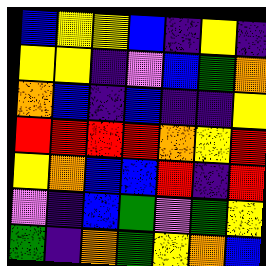[["blue", "yellow", "yellow", "blue", "indigo", "yellow", "indigo"], ["yellow", "yellow", "indigo", "violet", "blue", "green", "orange"], ["orange", "blue", "indigo", "blue", "indigo", "indigo", "yellow"], ["red", "red", "red", "red", "orange", "yellow", "red"], ["yellow", "orange", "blue", "blue", "red", "indigo", "red"], ["violet", "indigo", "blue", "green", "violet", "green", "yellow"], ["green", "indigo", "orange", "green", "yellow", "orange", "blue"]]